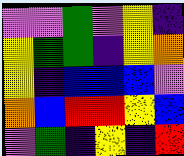[["violet", "violet", "green", "violet", "yellow", "indigo"], ["yellow", "green", "green", "indigo", "yellow", "orange"], ["yellow", "indigo", "blue", "blue", "blue", "violet"], ["orange", "blue", "red", "red", "yellow", "blue"], ["violet", "green", "indigo", "yellow", "indigo", "red"]]